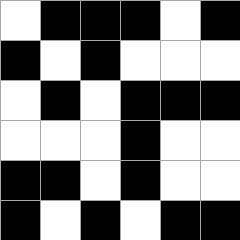[["white", "black", "black", "black", "white", "black"], ["black", "white", "black", "white", "white", "white"], ["white", "black", "white", "black", "black", "black"], ["white", "white", "white", "black", "white", "white"], ["black", "black", "white", "black", "white", "white"], ["black", "white", "black", "white", "black", "black"]]